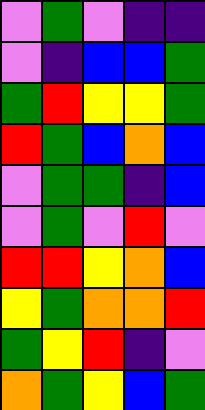[["violet", "green", "violet", "indigo", "indigo"], ["violet", "indigo", "blue", "blue", "green"], ["green", "red", "yellow", "yellow", "green"], ["red", "green", "blue", "orange", "blue"], ["violet", "green", "green", "indigo", "blue"], ["violet", "green", "violet", "red", "violet"], ["red", "red", "yellow", "orange", "blue"], ["yellow", "green", "orange", "orange", "red"], ["green", "yellow", "red", "indigo", "violet"], ["orange", "green", "yellow", "blue", "green"]]